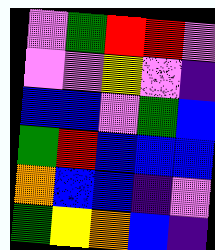[["violet", "green", "red", "red", "violet"], ["violet", "violet", "yellow", "violet", "indigo"], ["blue", "blue", "violet", "green", "blue"], ["green", "red", "blue", "blue", "blue"], ["orange", "blue", "blue", "indigo", "violet"], ["green", "yellow", "orange", "blue", "indigo"]]